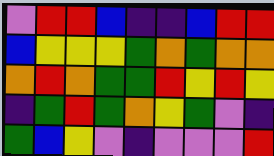[["violet", "red", "red", "blue", "indigo", "indigo", "blue", "red", "red"], ["blue", "yellow", "yellow", "yellow", "green", "orange", "green", "orange", "orange"], ["orange", "red", "orange", "green", "green", "red", "yellow", "red", "yellow"], ["indigo", "green", "red", "green", "orange", "yellow", "green", "violet", "indigo"], ["green", "blue", "yellow", "violet", "indigo", "violet", "violet", "violet", "red"]]